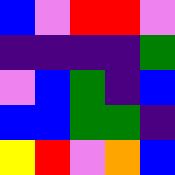[["blue", "violet", "red", "red", "violet"], ["indigo", "indigo", "indigo", "indigo", "green"], ["violet", "blue", "green", "indigo", "blue"], ["blue", "blue", "green", "green", "indigo"], ["yellow", "red", "violet", "orange", "blue"]]